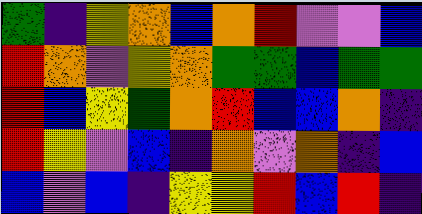[["green", "indigo", "yellow", "orange", "blue", "orange", "red", "violet", "violet", "blue"], ["red", "orange", "violet", "yellow", "orange", "green", "green", "blue", "green", "green"], ["red", "blue", "yellow", "green", "orange", "red", "blue", "blue", "orange", "indigo"], ["red", "yellow", "violet", "blue", "indigo", "orange", "violet", "orange", "indigo", "blue"], ["blue", "violet", "blue", "indigo", "yellow", "yellow", "red", "blue", "red", "indigo"]]